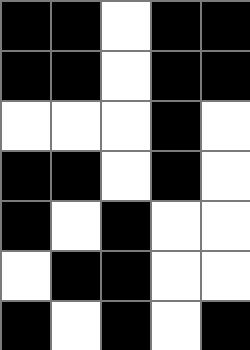[["black", "black", "white", "black", "black"], ["black", "black", "white", "black", "black"], ["white", "white", "white", "black", "white"], ["black", "black", "white", "black", "white"], ["black", "white", "black", "white", "white"], ["white", "black", "black", "white", "white"], ["black", "white", "black", "white", "black"]]